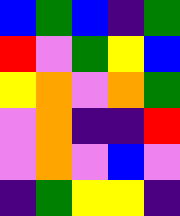[["blue", "green", "blue", "indigo", "green"], ["red", "violet", "green", "yellow", "blue"], ["yellow", "orange", "violet", "orange", "green"], ["violet", "orange", "indigo", "indigo", "red"], ["violet", "orange", "violet", "blue", "violet"], ["indigo", "green", "yellow", "yellow", "indigo"]]